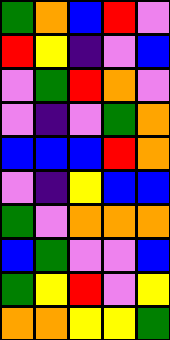[["green", "orange", "blue", "red", "violet"], ["red", "yellow", "indigo", "violet", "blue"], ["violet", "green", "red", "orange", "violet"], ["violet", "indigo", "violet", "green", "orange"], ["blue", "blue", "blue", "red", "orange"], ["violet", "indigo", "yellow", "blue", "blue"], ["green", "violet", "orange", "orange", "orange"], ["blue", "green", "violet", "violet", "blue"], ["green", "yellow", "red", "violet", "yellow"], ["orange", "orange", "yellow", "yellow", "green"]]